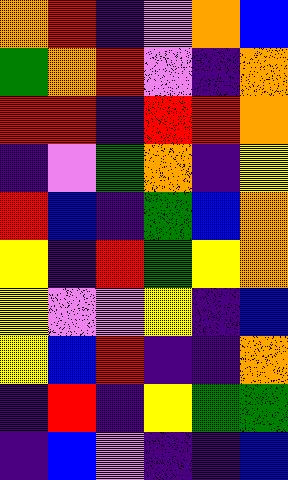[["orange", "red", "indigo", "violet", "orange", "blue"], ["green", "orange", "red", "violet", "indigo", "orange"], ["red", "red", "indigo", "red", "red", "orange"], ["indigo", "violet", "green", "orange", "indigo", "yellow"], ["red", "blue", "indigo", "green", "blue", "orange"], ["yellow", "indigo", "red", "green", "yellow", "orange"], ["yellow", "violet", "violet", "yellow", "indigo", "blue"], ["yellow", "blue", "red", "indigo", "indigo", "orange"], ["indigo", "red", "indigo", "yellow", "green", "green"], ["indigo", "blue", "violet", "indigo", "indigo", "blue"]]